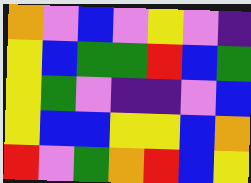[["orange", "violet", "blue", "violet", "yellow", "violet", "indigo"], ["yellow", "blue", "green", "green", "red", "blue", "green"], ["yellow", "green", "violet", "indigo", "indigo", "violet", "blue"], ["yellow", "blue", "blue", "yellow", "yellow", "blue", "orange"], ["red", "violet", "green", "orange", "red", "blue", "yellow"]]